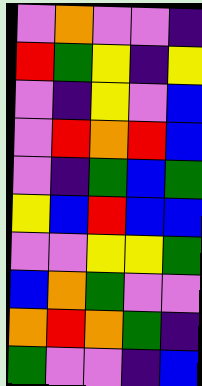[["violet", "orange", "violet", "violet", "indigo"], ["red", "green", "yellow", "indigo", "yellow"], ["violet", "indigo", "yellow", "violet", "blue"], ["violet", "red", "orange", "red", "blue"], ["violet", "indigo", "green", "blue", "green"], ["yellow", "blue", "red", "blue", "blue"], ["violet", "violet", "yellow", "yellow", "green"], ["blue", "orange", "green", "violet", "violet"], ["orange", "red", "orange", "green", "indigo"], ["green", "violet", "violet", "indigo", "blue"]]